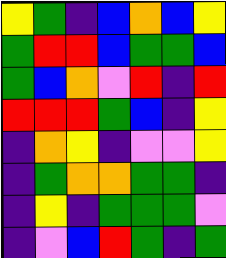[["yellow", "green", "indigo", "blue", "orange", "blue", "yellow"], ["green", "red", "red", "blue", "green", "green", "blue"], ["green", "blue", "orange", "violet", "red", "indigo", "red"], ["red", "red", "red", "green", "blue", "indigo", "yellow"], ["indigo", "orange", "yellow", "indigo", "violet", "violet", "yellow"], ["indigo", "green", "orange", "orange", "green", "green", "indigo"], ["indigo", "yellow", "indigo", "green", "green", "green", "violet"], ["indigo", "violet", "blue", "red", "green", "indigo", "green"]]